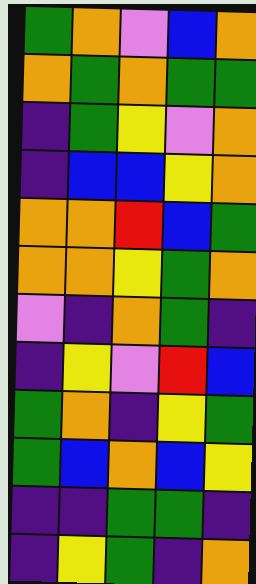[["green", "orange", "violet", "blue", "orange"], ["orange", "green", "orange", "green", "green"], ["indigo", "green", "yellow", "violet", "orange"], ["indigo", "blue", "blue", "yellow", "orange"], ["orange", "orange", "red", "blue", "green"], ["orange", "orange", "yellow", "green", "orange"], ["violet", "indigo", "orange", "green", "indigo"], ["indigo", "yellow", "violet", "red", "blue"], ["green", "orange", "indigo", "yellow", "green"], ["green", "blue", "orange", "blue", "yellow"], ["indigo", "indigo", "green", "green", "indigo"], ["indigo", "yellow", "green", "indigo", "orange"]]